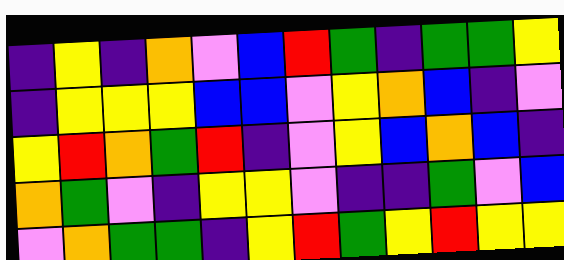[["indigo", "yellow", "indigo", "orange", "violet", "blue", "red", "green", "indigo", "green", "green", "yellow"], ["indigo", "yellow", "yellow", "yellow", "blue", "blue", "violet", "yellow", "orange", "blue", "indigo", "violet"], ["yellow", "red", "orange", "green", "red", "indigo", "violet", "yellow", "blue", "orange", "blue", "indigo"], ["orange", "green", "violet", "indigo", "yellow", "yellow", "violet", "indigo", "indigo", "green", "violet", "blue"], ["violet", "orange", "green", "green", "indigo", "yellow", "red", "green", "yellow", "red", "yellow", "yellow"]]